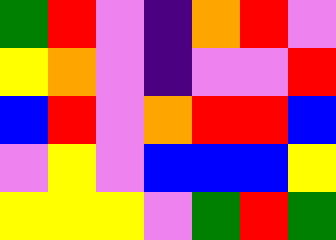[["green", "red", "violet", "indigo", "orange", "red", "violet"], ["yellow", "orange", "violet", "indigo", "violet", "violet", "red"], ["blue", "red", "violet", "orange", "red", "red", "blue"], ["violet", "yellow", "violet", "blue", "blue", "blue", "yellow"], ["yellow", "yellow", "yellow", "violet", "green", "red", "green"]]